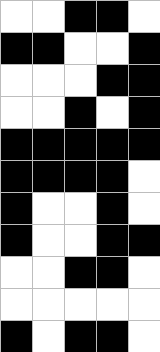[["white", "white", "black", "black", "white"], ["black", "black", "white", "white", "black"], ["white", "white", "white", "black", "black"], ["white", "white", "black", "white", "black"], ["black", "black", "black", "black", "black"], ["black", "black", "black", "black", "white"], ["black", "white", "white", "black", "white"], ["black", "white", "white", "black", "black"], ["white", "white", "black", "black", "white"], ["white", "white", "white", "white", "white"], ["black", "white", "black", "black", "white"]]